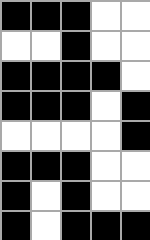[["black", "black", "black", "white", "white"], ["white", "white", "black", "white", "white"], ["black", "black", "black", "black", "white"], ["black", "black", "black", "white", "black"], ["white", "white", "white", "white", "black"], ["black", "black", "black", "white", "white"], ["black", "white", "black", "white", "white"], ["black", "white", "black", "black", "black"]]